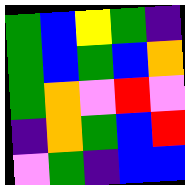[["green", "blue", "yellow", "green", "indigo"], ["green", "blue", "green", "blue", "orange"], ["green", "orange", "violet", "red", "violet"], ["indigo", "orange", "green", "blue", "red"], ["violet", "green", "indigo", "blue", "blue"]]